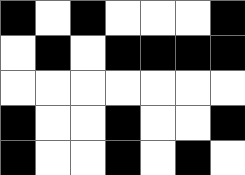[["black", "white", "black", "white", "white", "white", "black"], ["white", "black", "white", "black", "black", "black", "black"], ["white", "white", "white", "white", "white", "white", "white"], ["black", "white", "white", "black", "white", "white", "black"], ["black", "white", "white", "black", "white", "black", "white"]]